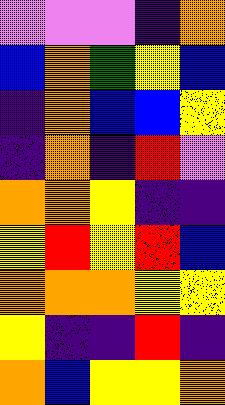[["violet", "violet", "violet", "indigo", "orange"], ["blue", "orange", "green", "yellow", "blue"], ["indigo", "orange", "blue", "blue", "yellow"], ["indigo", "orange", "indigo", "red", "violet"], ["orange", "orange", "yellow", "indigo", "indigo"], ["yellow", "red", "yellow", "red", "blue"], ["orange", "orange", "orange", "yellow", "yellow"], ["yellow", "indigo", "indigo", "red", "indigo"], ["orange", "blue", "yellow", "yellow", "orange"]]